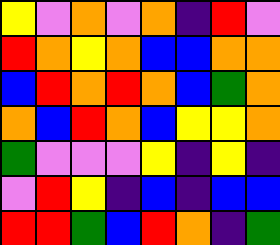[["yellow", "violet", "orange", "violet", "orange", "indigo", "red", "violet"], ["red", "orange", "yellow", "orange", "blue", "blue", "orange", "orange"], ["blue", "red", "orange", "red", "orange", "blue", "green", "orange"], ["orange", "blue", "red", "orange", "blue", "yellow", "yellow", "orange"], ["green", "violet", "violet", "violet", "yellow", "indigo", "yellow", "indigo"], ["violet", "red", "yellow", "indigo", "blue", "indigo", "blue", "blue"], ["red", "red", "green", "blue", "red", "orange", "indigo", "green"]]